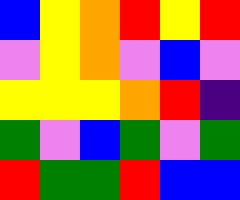[["blue", "yellow", "orange", "red", "yellow", "red"], ["violet", "yellow", "orange", "violet", "blue", "violet"], ["yellow", "yellow", "yellow", "orange", "red", "indigo"], ["green", "violet", "blue", "green", "violet", "green"], ["red", "green", "green", "red", "blue", "blue"]]